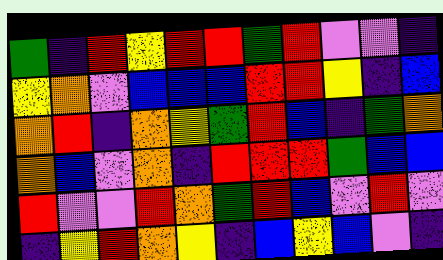[["green", "indigo", "red", "yellow", "red", "red", "green", "red", "violet", "violet", "indigo"], ["yellow", "orange", "violet", "blue", "blue", "blue", "red", "red", "yellow", "indigo", "blue"], ["orange", "red", "indigo", "orange", "yellow", "green", "red", "blue", "indigo", "green", "orange"], ["orange", "blue", "violet", "orange", "indigo", "red", "red", "red", "green", "blue", "blue"], ["red", "violet", "violet", "red", "orange", "green", "red", "blue", "violet", "red", "violet"], ["indigo", "yellow", "red", "orange", "yellow", "indigo", "blue", "yellow", "blue", "violet", "indigo"]]